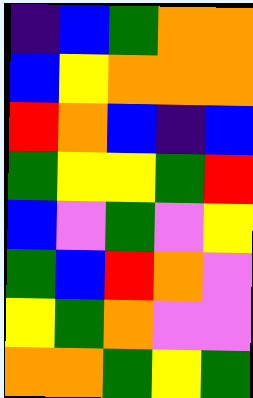[["indigo", "blue", "green", "orange", "orange"], ["blue", "yellow", "orange", "orange", "orange"], ["red", "orange", "blue", "indigo", "blue"], ["green", "yellow", "yellow", "green", "red"], ["blue", "violet", "green", "violet", "yellow"], ["green", "blue", "red", "orange", "violet"], ["yellow", "green", "orange", "violet", "violet"], ["orange", "orange", "green", "yellow", "green"]]